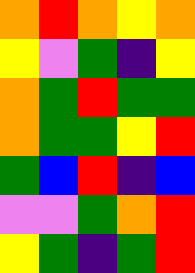[["orange", "red", "orange", "yellow", "orange"], ["yellow", "violet", "green", "indigo", "yellow"], ["orange", "green", "red", "green", "green"], ["orange", "green", "green", "yellow", "red"], ["green", "blue", "red", "indigo", "blue"], ["violet", "violet", "green", "orange", "red"], ["yellow", "green", "indigo", "green", "red"]]